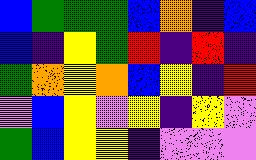[["blue", "green", "green", "green", "blue", "orange", "indigo", "blue"], ["blue", "indigo", "yellow", "green", "red", "indigo", "red", "indigo"], ["green", "orange", "yellow", "orange", "blue", "yellow", "indigo", "red"], ["violet", "blue", "yellow", "violet", "yellow", "indigo", "yellow", "violet"], ["green", "blue", "yellow", "yellow", "indigo", "violet", "violet", "violet"]]